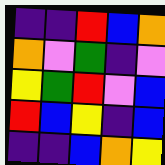[["indigo", "indigo", "red", "blue", "orange"], ["orange", "violet", "green", "indigo", "violet"], ["yellow", "green", "red", "violet", "blue"], ["red", "blue", "yellow", "indigo", "blue"], ["indigo", "indigo", "blue", "orange", "yellow"]]